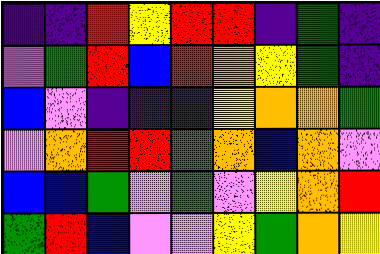[["indigo", "indigo", "red", "yellow", "red", "red", "indigo", "green", "indigo"], ["violet", "green", "red", "blue", "red", "orange", "yellow", "green", "indigo"], ["blue", "violet", "indigo", "indigo", "indigo", "yellow", "orange", "orange", "green"], ["violet", "orange", "red", "red", "green", "orange", "blue", "orange", "violet"], ["blue", "blue", "green", "violet", "green", "violet", "yellow", "orange", "red"], ["green", "red", "blue", "violet", "violet", "yellow", "green", "orange", "yellow"]]